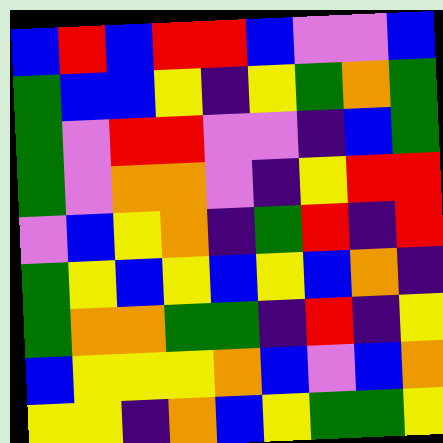[["blue", "red", "blue", "red", "red", "blue", "violet", "violet", "blue"], ["green", "blue", "blue", "yellow", "indigo", "yellow", "green", "orange", "green"], ["green", "violet", "red", "red", "violet", "violet", "indigo", "blue", "green"], ["green", "violet", "orange", "orange", "violet", "indigo", "yellow", "red", "red"], ["violet", "blue", "yellow", "orange", "indigo", "green", "red", "indigo", "red"], ["green", "yellow", "blue", "yellow", "blue", "yellow", "blue", "orange", "indigo"], ["green", "orange", "orange", "green", "green", "indigo", "red", "indigo", "yellow"], ["blue", "yellow", "yellow", "yellow", "orange", "blue", "violet", "blue", "orange"], ["yellow", "yellow", "indigo", "orange", "blue", "yellow", "green", "green", "yellow"]]